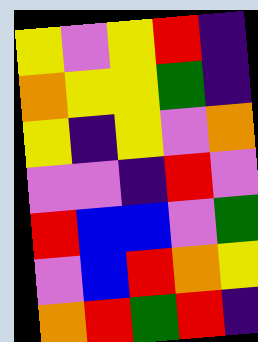[["yellow", "violet", "yellow", "red", "indigo"], ["orange", "yellow", "yellow", "green", "indigo"], ["yellow", "indigo", "yellow", "violet", "orange"], ["violet", "violet", "indigo", "red", "violet"], ["red", "blue", "blue", "violet", "green"], ["violet", "blue", "red", "orange", "yellow"], ["orange", "red", "green", "red", "indigo"]]